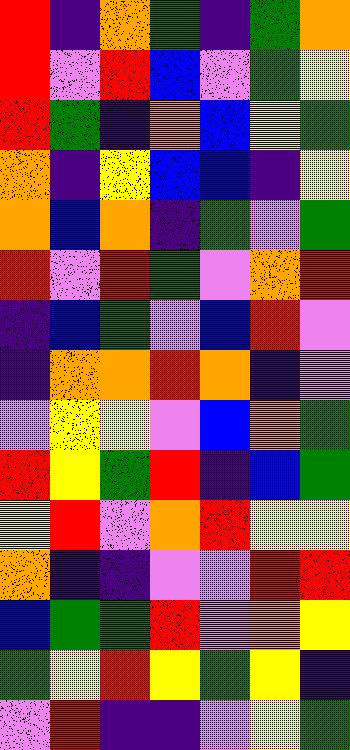[["red", "indigo", "orange", "green", "indigo", "green", "orange"], ["red", "violet", "red", "blue", "violet", "green", "yellow"], ["red", "green", "indigo", "orange", "blue", "yellow", "green"], ["orange", "indigo", "yellow", "blue", "blue", "indigo", "yellow"], ["orange", "blue", "orange", "indigo", "green", "violet", "green"], ["red", "violet", "red", "green", "violet", "orange", "red"], ["indigo", "blue", "green", "violet", "blue", "red", "violet"], ["indigo", "orange", "orange", "red", "orange", "indigo", "violet"], ["violet", "yellow", "yellow", "violet", "blue", "orange", "green"], ["red", "yellow", "green", "red", "indigo", "blue", "green"], ["yellow", "red", "violet", "orange", "red", "yellow", "yellow"], ["orange", "indigo", "indigo", "violet", "violet", "red", "red"], ["blue", "green", "green", "red", "violet", "orange", "yellow"], ["green", "yellow", "red", "yellow", "green", "yellow", "indigo"], ["violet", "red", "indigo", "indigo", "violet", "yellow", "green"]]